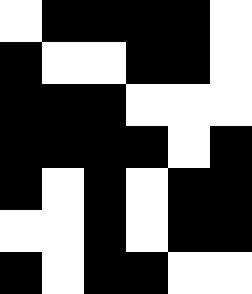[["white", "black", "black", "black", "black", "white"], ["black", "white", "white", "black", "black", "white"], ["black", "black", "black", "white", "white", "white"], ["black", "black", "black", "black", "white", "black"], ["black", "white", "black", "white", "black", "black"], ["white", "white", "black", "white", "black", "black"], ["black", "white", "black", "black", "white", "white"]]